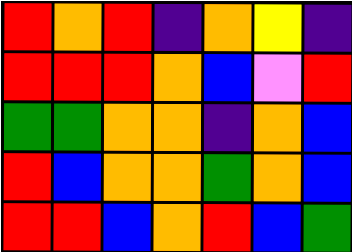[["red", "orange", "red", "indigo", "orange", "yellow", "indigo"], ["red", "red", "red", "orange", "blue", "violet", "red"], ["green", "green", "orange", "orange", "indigo", "orange", "blue"], ["red", "blue", "orange", "orange", "green", "orange", "blue"], ["red", "red", "blue", "orange", "red", "blue", "green"]]